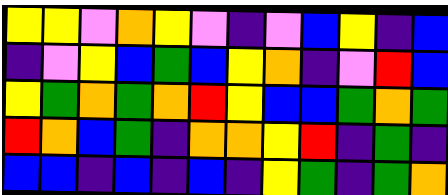[["yellow", "yellow", "violet", "orange", "yellow", "violet", "indigo", "violet", "blue", "yellow", "indigo", "blue"], ["indigo", "violet", "yellow", "blue", "green", "blue", "yellow", "orange", "indigo", "violet", "red", "blue"], ["yellow", "green", "orange", "green", "orange", "red", "yellow", "blue", "blue", "green", "orange", "green"], ["red", "orange", "blue", "green", "indigo", "orange", "orange", "yellow", "red", "indigo", "green", "indigo"], ["blue", "blue", "indigo", "blue", "indigo", "blue", "indigo", "yellow", "green", "indigo", "green", "orange"]]